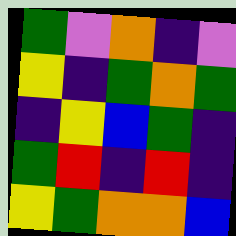[["green", "violet", "orange", "indigo", "violet"], ["yellow", "indigo", "green", "orange", "green"], ["indigo", "yellow", "blue", "green", "indigo"], ["green", "red", "indigo", "red", "indigo"], ["yellow", "green", "orange", "orange", "blue"]]